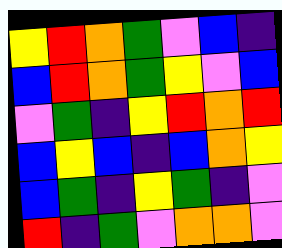[["yellow", "red", "orange", "green", "violet", "blue", "indigo"], ["blue", "red", "orange", "green", "yellow", "violet", "blue"], ["violet", "green", "indigo", "yellow", "red", "orange", "red"], ["blue", "yellow", "blue", "indigo", "blue", "orange", "yellow"], ["blue", "green", "indigo", "yellow", "green", "indigo", "violet"], ["red", "indigo", "green", "violet", "orange", "orange", "violet"]]